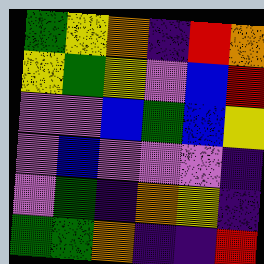[["green", "yellow", "orange", "indigo", "red", "orange"], ["yellow", "green", "yellow", "violet", "blue", "red"], ["violet", "violet", "blue", "green", "blue", "yellow"], ["violet", "blue", "violet", "violet", "violet", "indigo"], ["violet", "green", "indigo", "orange", "yellow", "indigo"], ["green", "green", "orange", "indigo", "indigo", "red"]]